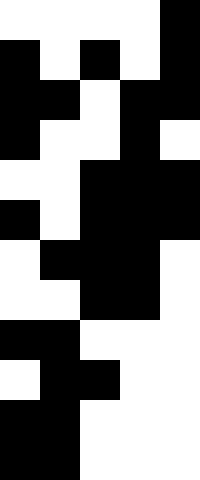[["white", "white", "white", "white", "black"], ["black", "white", "black", "white", "black"], ["black", "black", "white", "black", "black"], ["black", "white", "white", "black", "white"], ["white", "white", "black", "black", "black"], ["black", "white", "black", "black", "black"], ["white", "black", "black", "black", "white"], ["white", "white", "black", "black", "white"], ["black", "black", "white", "white", "white"], ["white", "black", "black", "white", "white"], ["black", "black", "white", "white", "white"], ["black", "black", "white", "white", "white"]]